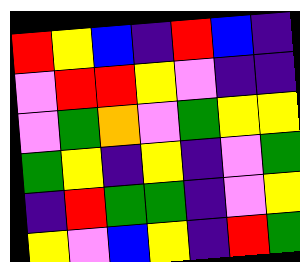[["red", "yellow", "blue", "indigo", "red", "blue", "indigo"], ["violet", "red", "red", "yellow", "violet", "indigo", "indigo"], ["violet", "green", "orange", "violet", "green", "yellow", "yellow"], ["green", "yellow", "indigo", "yellow", "indigo", "violet", "green"], ["indigo", "red", "green", "green", "indigo", "violet", "yellow"], ["yellow", "violet", "blue", "yellow", "indigo", "red", "green"]]